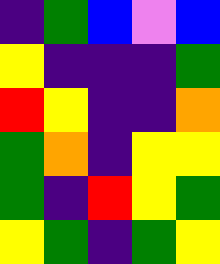[["indigo", "green", "blue", "violet", "blue"], ["yellow", "indigo", "indigo", "indigo", "green"], ["red", "yellow", "indigo", "indigo", "orange"], ["green", "orange", "indigo", "yellow", "yellow"], ["green", "indigo", "red", "yellow", "green"], ["yellow", "green", "indigo", "green", "yellow"]]